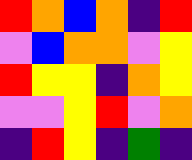[["red", "orange", "blue", "orange", "indigo", "red"], ["violet", "blue", "orange", "orange", "violet", "yellow"], ["red", "yellow", "yellow", "indigo", "orange", "yellow"], ["violet", "violet", "yellow", "red", "violet", "orange"], ["indigo", "red", "yellow", "indigo", "green", "indigo"]]